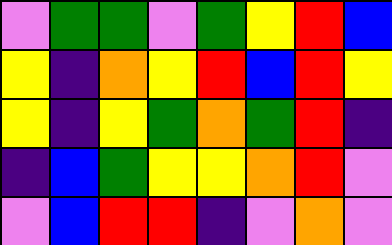[["violet", "green", "green", "violet", "green", "yellow", "red", "blue"], ["yellow", "indigo", "orange", "yellow", "red", "blue", "red", "yellow"], ["yellow", "indigo", "yellow", "green", "orange", "green", "red", "indigo"], ["indigo", "blue", "green", "yellow", "yellow", "orange", "red", "violet"], ["violet", "blue", "red", "red", "indigo", "violet", "orange", "violet"]]